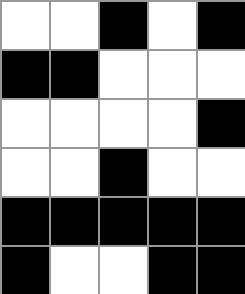[["white", "white", "black", "white", "black"], ["black", "black", "white", "white", "white"], ["white", "white", "white", "white", "black"], ["white", "white", "black", "white", "white"], ["black", "black", "black", "black", "black"], ["black", "white", "white", "black", "black"]]